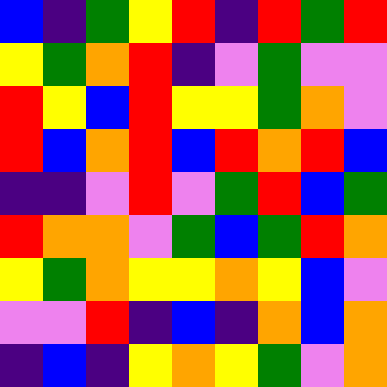[["blue", "indigo", "green", "yellow", "red", "indigo", "red", "green", "red"], ["yellow", "green", "orange", "red", "indigo", "violet", "green", "violet", "violet"], ["red", "yellow", "blue", "red", "yellow", "yellow", "green", "orange", "violet"], ["red", "blue", "orange", "red", "blue", "red", "orange", "red", "blue"], ["indigo", "indigo", "violet", "red", "violet", "green", "red", "blue", "green"], ["red", "orange", "orange", "violet", "green", "blue", "green", "red", "orange"], ["yellow", "green", "orange", "yellow", "yellow", "orange", "yellow", "blue", "violet"], ["violet", "violet", "red", "indigo", "blue", "indigo", "orange", "blue", "orange"], ["indigo", "blue", "indigo", "yellow", "orange", "yellow", "green", "violet", "orange"]]